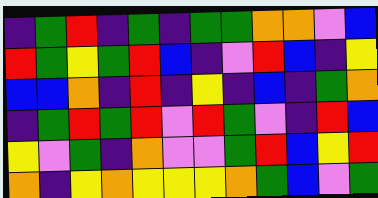[["indigo", "green", "red", "indigo", "green", "indigo", "green", "green", "orange", "orange", "violet", "blue"], ["red", "green", "yellow", "green", "red", "blue", "indigo", "violet", "red", "blue", "indigo", "yellow"], ["blue", "blue", "orange", "indigo", "red", "indigo", "yellow", "indigo", "blue", "indigo", "green", "orange"], ["indigo", "green", "red", "green", "red", "violet", "red", "green", "violet", "indigo", "red", "blue"], ["yellow", "violet", "green", "indigo", "orange", "violet", "violet", "green", "red", "blue", "yellow", "red"], ["orange", "indigo", "yellow", "orange", "yellow", "yellow", "yellow", "orange", "green", "blue", "violet", "green"]]